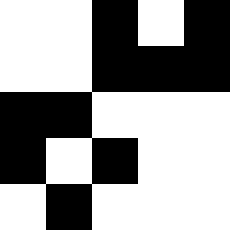[["white", "white", "black", "white", "black"], ["white", "white", "black", "black", "black"], ["black", "black", "white", "white", "white"], ["black", "white", "black", "white", "white"], ["white", "black", "white", "white", "white"]]